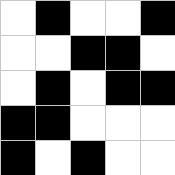[["white", "black", "white", "white", "black"], ["white", "white", "black", "black", "white"], ["white", "black", "white", "black", "black"], ["black", "black", "white", "white", "white"], ["black", "white", "black", "white", "white"]]